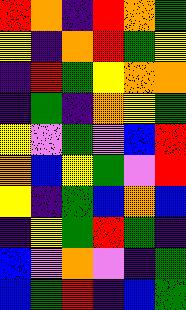[["red", "orange", "indigo", "red", "orange", "green"], ["yellow", "indigo", "orange", "red", "green", "yellow"], ["indigo", "red", "green", "yellow", "orange", "orange"], ["indigo", "green", "indigo", "orange", "yellow", "green"], ["yellow", "violet", "green", "violet", "blue", "red"], ["orange", "blue", "yellow", "green", "violet", "red"], ["yellow", "indigo", "green", "blue", "orange", "blue"], ["indigo", "yellow", "green", "red", "green", "indigo"], ["blue", "violet", "orange", "violet", "indigo", "green"], ["blue", "green", "red", "indigo", "blue", "green"]]